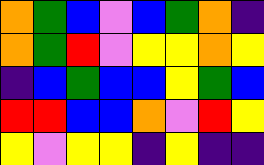[["orange", "green", "blue", "violet", "blue", "green", "orange", "indigo"], ["orange", "green", "red", "violet", "yellow", "yellow", "orange", "yellow"], ["indigo", "blue", "green", "blue", "blue", "yellow", "green", "blue"], ["red", "red", "blue", "blue", "orange", "violet", "red", "yellow"], ["yellow", "violet", "yellow", "yellow", "indigo", "yellow", "indigo", "indigo"]]